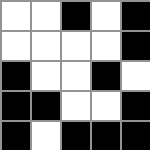[["white", "white", "black", "white", "black"], ["white", "white", "white", "white", "black"], ["black", "white", "white", "black", "white"], ["black", "black", "white", "white", "black"], ["black", "white", "black", "black", "black"]]